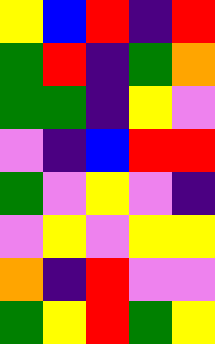[["yellow", "blue", "red", "indigo", "red"], ["green", "red", "indigo", "green", "orange"], ["green", "green", "indigo", "yellow", "violet"], ["violet", "indigo", "blue", "red", "red"], ["green", "violet", "yellow", "violet", "indigo"], ["violet", "yellow", "violet", "yellow", "yellow"], ["orange", "indigo", "red", "violet", "violet"], ["green", "yellow", "red", "green", "yellow"]]